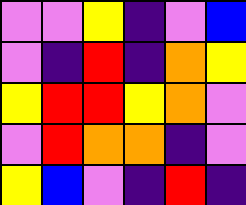[["violet", "violet", "yellow", "indigo", "violet", "blue"], ["violet", "indigo", "red", "indigo", "orange", "yellow"], ["yellow", "red", "red", "yellow", "orange", "violet"], ["violet", "red", "orange", "orange", "indigo", "violet"], ["yellow", "blue", "violet", "indigo", "red", "indigo"]]